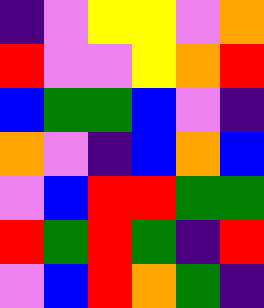[["indigo", "violet", "yellow", "yellow", "violet", "orange"], ["red", "violet", "violet", "yellow", "orange", "red"], ["blue", "green", "green", "blue", "violet", "indigo"], ["orange", "violet", "indigo", "blue", "orange", "blue"], ["violet", "blue", "red", "red", "green", "green"], ["red", "green", "red", "green", "indigo", "red"], ["violet", "blue", "red", "orange", "green", "indigo"]]